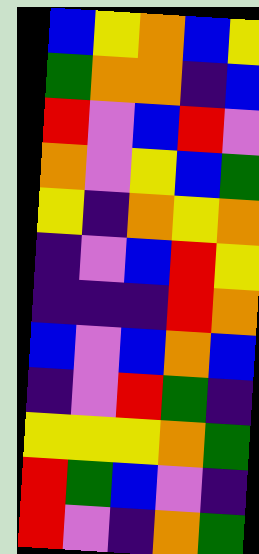[["blue", "yellow", "orange", "blue", "yellow"], ["green", "orange", "orange", "indigo", "blue"], ["red", "violet", "blue", "red", "violet"], ["orange", "violet", "yellow", "blue", "green"], ["yellow", "indigo", "orange", "yellow", "orange"], ["indigo", "violet", "blue", "red", "yellow"], ["indigo", "indigo", "indigo", "red", "orange"], ["blue", "violet", "blue", "orange", "blue"], ["indigo", "violet", "red", "green", "indigo"], ["yellow", "yellow", "yellow", "orange", "green"], ["red", "green", "blue", "violet", "indigo"], ["red", "violet", "indigo", "orange", "green"]]